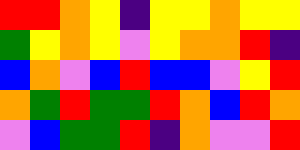[["red", "red", "orange", "yellow", "indigo", "yellow", "yellow", "orange", "yellow", "yellow"], ["green", "yellow", "orange", "yellow", "violet", "yellow", "orange", "orange", "red", "indigo"], ["blue", "orange", "violet", "blue", "red", "blue", "blue", "violet", "yellow", "red"], ["orange", "green", "red", "green", "green", "red", "orange", "blue", "red", "orange"], ["violet", "blue", "green", "green", "red", "indigo", "orange", "violet", "violet", "red"]]